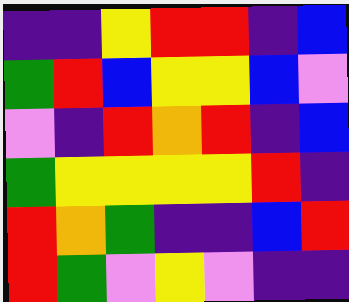[["indigo", "indigo", "yellow", "red", "red", "indigo", "blue"], ["green", "red", "blue", "yellow", "yellow", "blue", "violet"], ["violet", "indigo", "red", "orange", "red", "indigo", "blue"], ["green", "yellow", "yellow", "yellow", "yellow", "red", "indigo"], ["red", "orange", "green", "indigo", "indigo", "blue", "red"], ["red", "green", "violet", "yellow", "violet", "indigo", "indigo"]]